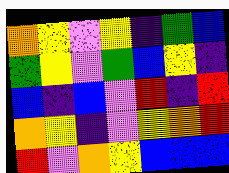[["orange", "yellow", "violet", "yellow", "indigo", "green", "blue"], ["green", "yellow", "violet", "green", "blue", "yellow", "indigo"], ["blue", "indigo", "blue", "violet", "red", "indigo", "red"], ["orange", "yellow", "indigo", "violet", "yellow", "orange", "red"], ["red", "violet", "orange", "yellow", "blue", "blue", "blue"]]